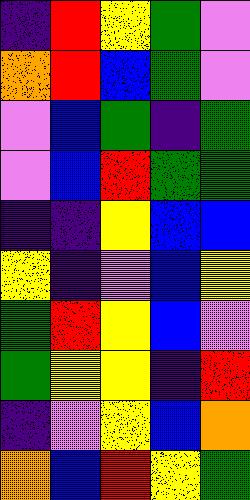[["indigo", "red", "yellow", "green", "violet"], ["orange", "red", "blue", "green", "violet"], ["violet", "blue", "green", "indigo", "green"], ["violet", "blue", "red", "green", "green"], ["indigo", "indigo", "yellow", "blue", "blue"], ["yellow", "indigo", "violet", "blue", "yellow"], ["green", "red", "yellow", "blue", "violet"], ["green", "yellow", "yellow", "indigo", "red"], ["indigo", "violet", "yellow", "blue", "orange"], ["orange", "blue", "red", "yellow", "green"]]